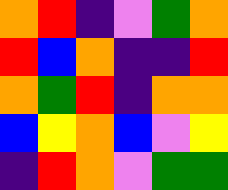[["orange", "red", "indigo", "violet", "green", "orange"], ["red", "blue", "orange", "indigo", "indigo", "red"], ["orange", "green", "red", "indigo", "orange", "orange"], ["blue", "yellow", "orange", "blue", "violet", "yellow"], ["indigo", "red", "orange", "violet", "green", "green"]]